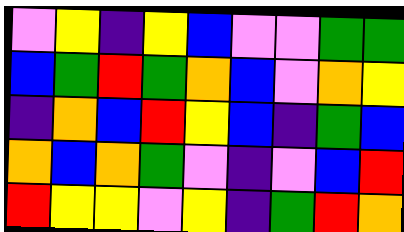[["violet", "yellow", "indigo", "yellow", "blue", "violet", "violet", "green", "green"], ["blue", "green", "red", "green", "orange", "blue", "violet", "orange", "yellow"], ["indigo", "orange", "blue", "red", "yellow", "blue", "indigo", "green", "blue"], ["orange", "blue", "orange", "green", "violet", "indigo", "violet", "blue", "red"], ["red", "yellow", "yellow", "violet", "yellow", "indigo", "green", "red", "orange"]]